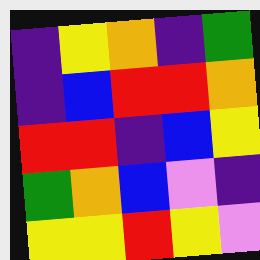[["indigo", "yellow", "orange", "indigo", "green"], ["indigo", "blue", "red", "red", "orange"], ["red", "red", "indigo", "blue", "yellow"], ["green", "orange", "blue", "violet", "indigo"], ["yellow", "yellow", "red", "yellow", "violet"]]